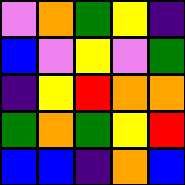[["violet", "orange", "green", "yellow", "indigo"], ["blue", "violet", "yellow", "violet", "green"], ["indigo", "yellow", "red", "orange", "orange"], ["green", "orange", "green", "yellow", "red"], ["blue", "blue", "indigo", "orange", "blue"]]